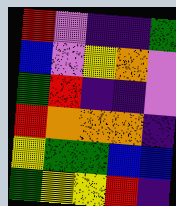[["red", "violet", "indigo", "indigo", "green"], ["blue", "violet", "yellow", "orange", "violet"], ["green", "red", "indigo", "indigo", "violet"], ["red", "orange", "orange", "orange", "indigo"], ["yellow", "green", "green", "blue", "blue"], ["green", "yellow", "yellow", "red", "indigo"]]